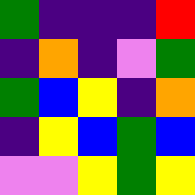[["green", "indigo", "indigo", "indigo", "red"], ["indigo", "orange", "indigo", "violet", "green"], ["green", "blue", "yellow", "indigo", "orange"], ["indigo", "yellow", "blue", "green", "blue"], ["violet", "violet", "yellow", "green", "yellow"]]